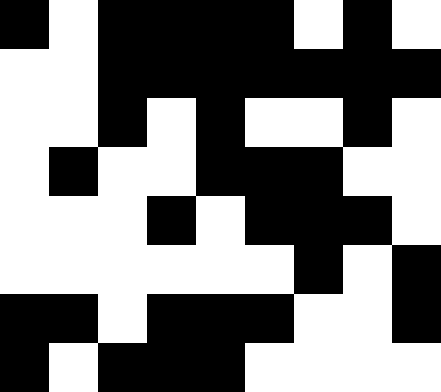[["black", "white", "black", "black", "black", "black", "white", "black", "white"], ["white", "white", "black", "black", "black", "black", "black", "black", "black"], ["white", "white", "black", "white", "black", "white", "white", "black", "white"], ["white", "black", "white", "white", "black", "black", "black", "white", "white"], ["white", "white", "white", "black", "white", "black", "black", "black", "white"], ["white", "white", "white", "white", "white", "white", "black", "white", "black"], ["black", "black", "white", "black", "black", "black", "white", "white", "black"], ["black", "white", "black", "black", "black", "white", "white", "white", "white"]]